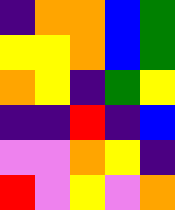[["indigo", "orange", "orange", "blue", "green"], ["yellow", "yellow", "orange", "blue", "green"], ["orange", "yellow", "indigo", "green", "yellow"], ["indigo", "indigo", "red", "indigo", "blue"], ["violet", "violet", "orange", "yellow", "indigo"], ["red", "violet", "yellow", "violet", "orange"]]